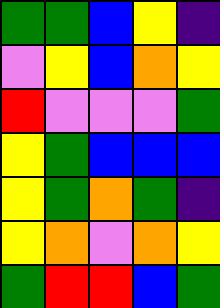[["green", "green", "blue", "yellow", "indigo"], ["violet", "yellow", "blue", "orange", "yellow"], ["red", "violet", "violet", "violet", "green"], ["yellow", "green", "blue", "blue", "blue"], ["yellow", "green", "orange", "green", "indigo"], ["yellow", "orange", "violet", "orange", "yellow"], ["green", "red", "red", "blue", "green"]]